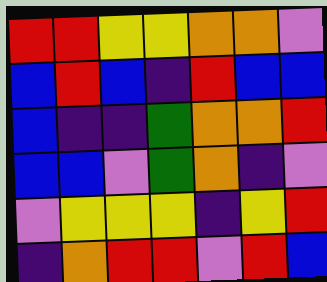[["red", "red", "yellow", "yellow", "orange", "orange", "violet"], ["blue", "red", "blue", "indigo", "red", "blue", "blue"], ["blue", "indigo", "indigo", "green", "orange", "orange", "red"], ["blue", "blue", "violet", "green", "orange", "indigo", "violet"], ["violet", "yellow", "yellow", "yellow", "indigo", "yellow", "red"], ["indigo", "orange", "red", "red", "violet", "red", "blue"]]